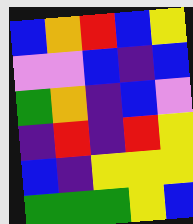[["blue", "orange", "red", "blue", "yellow"], ["violet", "violet", "blue", "indigo", "blue"], ["green", "orange", "indigo", "blue", "violet"], ["indigo", "red", "indigo", "red", "yellow"], ["blue", "indigo", "yellow", "yellow", "yellow"], ["green", "green", "green", "yellow", "blue"]]